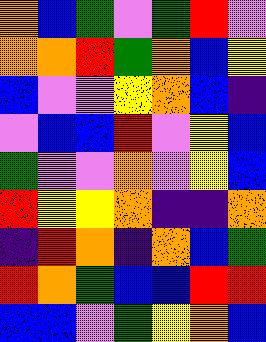[["orange", "blue", "green", "violet", "green", "red", "violet"], ["orange", "orange", "red", "green", "orange", "blue", "yellow"], ["blue", "violet", "violet", "yellow", "orange", "blue", "indigo"], ["violet", "blue", "blue", "red", "violet", "yellow", "blue"], ["green", "violet", "violet", "orange", "violet", "yellow", "blue"], ["red", "yellow", "yellow", "orange", "indigo", "indigo", "orange"], ["indigo", "red", "orange", "indigo", "orange", "blue", "green"], ["red", "orange", "green", "blue", "blue", "red", "red"], ["blue", "blue", "violet", "green", "yellow", "orange", "blue"]]